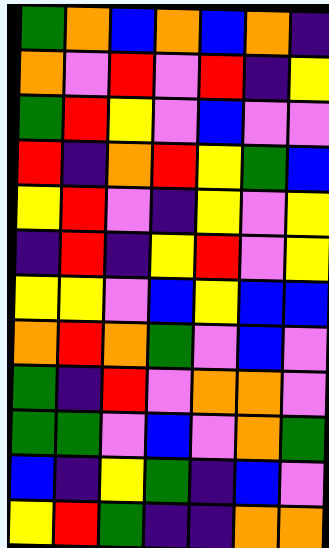[["green", "orange", "blue", "orange", "blue", "orange", "indigo"], ["orange", "violet", "red", "violet", "red", "indigo", "yellow"], ["green", "red", "yellow", "violet", "blue", "violet", "violet"], ["red", "indigo", "orange", "red", "yellow", "green", "blue"], ["yellow", "red", "violet", "indigo", "yellow", "violet", "yellow"], ["indigo", "red", "indigo", "yellow", "red", "violet", "yellow"], ["yellow", "yellow", "violet", "blue", "yellow", "blue", "blue"], ["orange", "red", "orange", "green", "violet", "blue", "violet"], ["green", "indigo", "red", "violet", "orange", "orange", "violet"], ["green", "green", "violet", "blue", "violet", "orange", "green"], ["blue", "indigo", "yellow", "green", "indigo", "blue", "violet"], ["yellow", "red", "green", "indigo", "indigo", "orange", "orange"]]